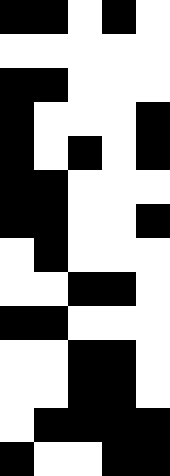[["black", "black", "white", "black", "white"], ["white", "white", "white", "white", "white"], ["black", "black", "white", "white", "white"], ["black", "white", "white", "white", "black"], ["black", "white", "black", "white", "black"], ["black", "black", "white", "white", "white"], ["black", "black", "white", "white", "black"], ["white", "black", "white", "white", "white"], ["white", "white", "black", "black", "white"], ["black", "black", "white", "white", "white"], ["white", "white", "black", "black", "white"], ["white", "white", "black", "black", "white"], ["white", "black", "black", "black", "black"], ["black", "white", "white", "black", "black"]]